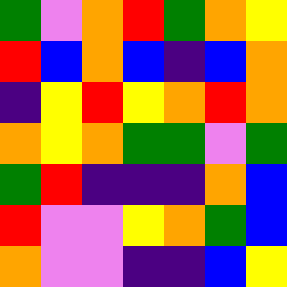[["green", "violet", "orange", "red", "green", "orange", "yellow"], ["red", "blue", "orange", "blue", "indigo", "blue", "orange"], ["indigo", "yellow", "red", "yellow", "orange", "red", "orange"], ["orange", "yellow", "orange", "green", "green", "violet", "green"], ["green", "red", "indigo", "indigo", "indigo", "orange", "blue"], ["red", "violet", "violet", "yellow", "orange", "green", "blue"], ["orange", "violet", "violet", "indigo", "indigo", "blue", "yellow"]]